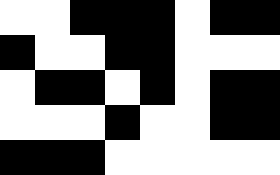[["white", "white", "black", "black", "black", "white", "black", "black"], ["black", "white", "white", "black", "black", "white", "white", "white"], ["white", "black", "black", "white", "black", "white", "black", "black"], ["white", "white", "white", "black", "white", "white", "black", "black"], ["black", "black", "black", "white", "white", "white", "white", "white"]]